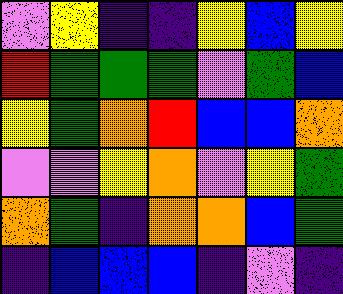[["violet", "yellow", "indigo", "indigo", "yellow", "blue", "yellow"], ["red", "green", "green", "green", "violet", "green", "blue"], ["yellow", "green", "orange", "red", "blue", "blue", "orange"], ["violet", "violet", "yellow", "orange", "violet", "yellow", "green"], ["orange", "green", "indigo", "orange", "orange", "blue", "green"], ["indigo", "blue", "blue", "blue", "indigo", "violet", "indigo"]]